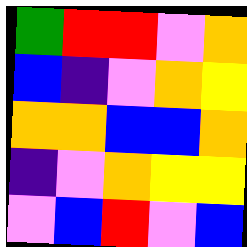[["green", "red", "red", "violet", "orange"], ["blue", "indigo", "violet", "orange", "yellow"], ["orange", "orange", "blue", "blue", "orange"], ["indigo", "violet", "orange", "yellow", "yellow"], ["violet", "blue", "red", "violet", "blue"]]